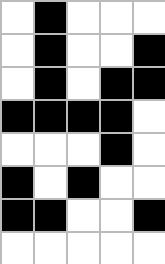[["white", "black", "white", "white", "white"], ["white", "black", "white", "white", "black"], ["white", "black", "white", "black", "black"], ["black", "black", "black", "black", "white"], ["white", "white", "white", "black", "white"], ["black", "white", "black", "white", "white"], ["black", "black", "white", "white", "black"], ["white", "white", "white", "white", "white"]]